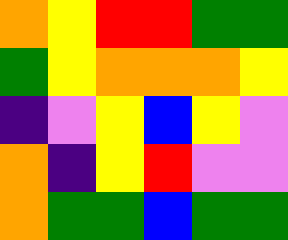[["orange", "yellow", "red", "red", "green", "green"], ["green", "yellow", "orange", "orange", "orange", "yellow"], ["indigo", "violet", "yellow", "blue", "yellow", "violet"], ["orange", "indigo", "yellow", "red", "violet", "violet"], ["orange", "green", "green", "blue", "green", "green"]]